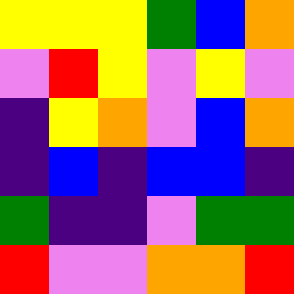[["yellow", "yellow", "yellow", "green", "blue", "orange"], ["violet", "red", "yellow", "violet", "yellow", "violet"], ["indigo", "yellow", "orange", "violet", "blue", "orange"], ["indigo", "blue", "indigo", "blue", "blue", "indigo"], ["green", "indigo", "indigo", "violet", "green", "green"], ["red", "violet", "violet", "orange", "orange", "red"]]